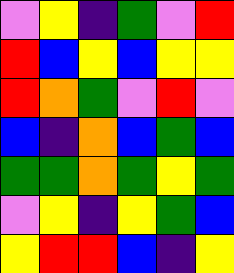[["violet", "yellow", "indigo", "green", "violet", "red"], ["red", "blue", "yellow", "blue", "yellow", "yellow"], ["red", "orange", "green", "violet", "red", "violet"], ["blue", "indigo", "orange", "blue", "green", "blue"], ["green", "green", "orange", "green", "yellow", "green"], ["violet", "yellow", "indigo", "yellow", "green", "blue"], ["yellow", "red", "red", "blue", "indigo", "yellow"]]